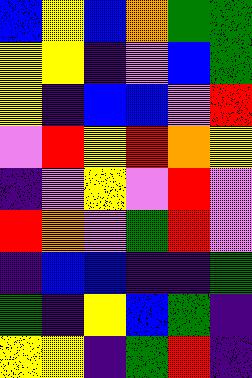[["blue", "yellow", "blue", "orange", "green", "green"], ["yellow", "yellow", "indigo", "violet", "blue", "green"], ["yellow", "indigo", "blue", "blue", "violet", "red"], ["violet", "red", "yellow", "red", "orange", "yellow"], ["indigo", "violet", "yellow", "violet", "red", "violet"], ["red", "orange", "violet", "green", "red", "violet"], ["indigo", "blue", "blue", "indigo", "indigo", "green"], ["green", "indigo", "yellow", "blue", "green", "indigo"], ["yellow", "yellow", "indigo", "green", "red", "indigo"]]